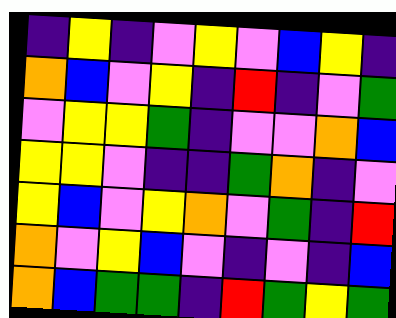[["indigo", "yellow", "indigo", "violet", "yellow", "violet", "blue", "yellow", "indigo"], ["orange", "blue", "violet", "yellow", "indigo", "red", "indigo", "violet", "green"], ["violet", "yellow", "yellow", "green", "indigo", "violet", "violet", "orange", "blue"], ["yellow", "yellow", "violet", "indigo", "indigo", "green", "orange", "indigo", "violet"], ["yellow", "blue", "violet", "yellow", "orange", "violet", "green", "indigo", "red"], ["orange", "violet", "yellow", "blue", "violet", "indigo", "violet", "indigo", "blue"], ["orange", "blue", "green", "green", "indigo", "red", "green", "yellow", "green"]]